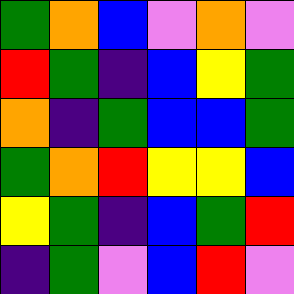[["green", "orange", "blue", "violet", "orange", "violet"], ["red", "green", "indigo", "blue", "yellow", "green"], ["orange", "indigo", "green", "blue", "blue", "green"], ["green", "orange", "red", "yellow", "yellow", "blue"], ["yellow", "green", "indigo", "blue", "green", "red"], ["indigo", "green", "violet", "blue", "red", "violet"]]